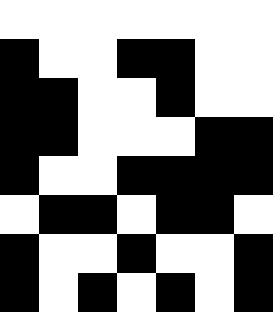[["white", "white", "white", "white", "white", "white", "white"], ["black", "white", "white", "black", "black", "white", "white"], ["black", "black", "white", "white", "black", "white", "white"], ["black", "black", "white", "white", "white", "black", "black"], ["black", "white", "white", "black", "black", "black", "black"], ["white", "black", "black", "white", "black", "black", "white"], ["black", "white", "white", "black", "white", "white", "black"], ["black", "white", "black", "white", "black", "white", "black"]]